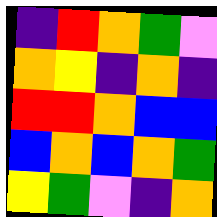[["indigo", "red", "orange", "green", "violet"], ["orange", "yellow", "indigo", "orange", "indigo"], ["red", "red", "orange", "blue", "blue"], ["blue", "orange", "blue", "orange", "green"], ["yellow", "green", "violet", "indigo", "orange"]]